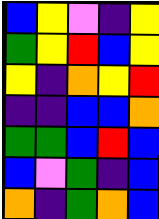[["blue", "yellow", "violet", "indigo", "yellow"], ["green", "yellow", "red", "blue", "yellow"], ["yellow", "indigo", "orange", "yellow", "red"], ["indigo", "indigo", "blue", "blue", "orange"], ["green", "green", "blue", "red", "blue"], ["blue", "violet", "green", "indigo", "blue"], ["orange", "indigo", "green", "orange", "blue"]]